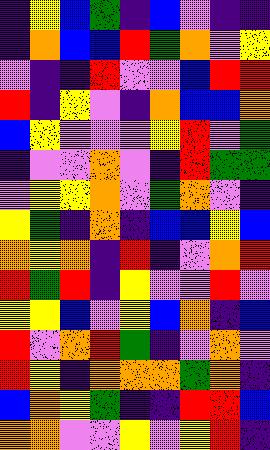[["indigo", "yellow", "blue", "green", "indigo", "blue", "violet", "indigo", "indigo"], ["indigo", "orange", "blue", "blue", "red", "green", "orange", "violet", "yellow"], ["violet", "indigo", "indigo", "red", "violet", "violet", "blue", "red", "red"], ["red", "indigo", "yellow", "violet", "indigo", "orange", "blue", "blue", "orange"], ["blue", "yellow", "violet", "violet", "violet", "yellow", "red", "violet", "green"], ["indigo", "violet", "violet", "orange", "violet", "indigo", "red", "green", "green"], ["violet", "yellow", "yellow", "orange", "violet", "green", "orange", "violet", "indigo"], ["yellow", "green", "indigo", "orange", "indigo", "blue", "blue", "yellow", "blue"], ["orange", "yellow", "orange", "indigo", "red", "indigo", "violet", "orange", "red"], ["red", "green", "red", "indigo", "yellow", "violet", "violet", "red", "violet"], ["yellow", "yellow", "blue", "violet", "yellow", "blue", "orange", "indigo", "blue"], ["red", "violet", "orange", "red", "green", "indigo", "violet", "orange", "violet"], ["red", "yellow", "indigo", "orange", "orange", "orange", "green", "orange", "indigo"], ["blue", "orange", "yellow", "green", "indigo", "indigo", "red", "red", "blue"], ["orange", "orange", "violet", "violet", "yellow", "violet", "yellow", "red", "indigo"]]